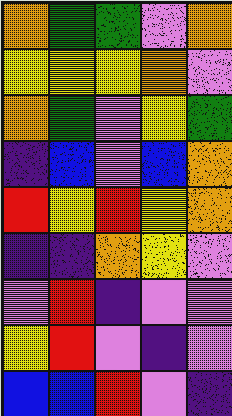[["orange", "green", "green", "violet", "orange"], ["yellow", "yellow", "yellow", "orange", "violet"], ["orange", "green", "violet", "yellow", "green"], ["indigo", "blue", "violet", "blue", "orange"], ["red", "yellow", "red", "yellow", "orange"], ["indigo", "indigo", "orange", "yellow", "violet"], ["violet", "red", "indigo", "violet", "violet"], ["yellow", "red", "violet", "indigo", "violet"], ["blue", "blue", "red", "violet", "indigo"]]